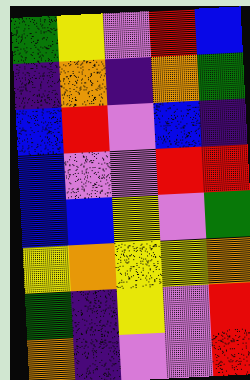[["green", "yellow", "violet", "red", "blue"], ["indigo", "orange", "indigo", "orange", "green"], ["blue", "red", "violet", "blue", "indigo"], ["blue", "violet", "violet", "red", "red"], ["blue", "blue", "yellow", "violet", "green"], ["yellow", "orange", "yellow", "yellow", "orange"], ["green", "indigo", "yellow", "violet", "red"], ["orange", "indigo", "violet", "violet", "red"]]